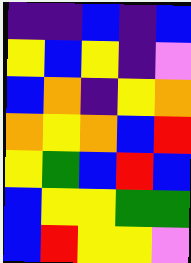[["indigo", "indigo", "blue", "indigo", "blue"], ["yellow", "blue", "yellow", "indigo", "violet"], ["blue", "orange", "indigo", "yellow", "orange"], ["orange", "yellow", "orange", "blue", "red"], ["yellow", "green", "blue", "red", "blue"], ["blue", "yellow", "yellow", "green", "green"], ["blue", "red", "yellow", "yellow", "violet"]]